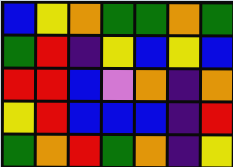[["blue", "yellow", "orange", "green", "green", "orange", "green"], ["green", "red", "indigo", "yellow", "blue", "yellow", "blue"], ["red", "red", "blue", "violet", "orange", "indigo", "orange"], ["yellow", "red", "blue", "blue", "blue", "indigo", "red"], ["green", "orange", "red", "green", "orange", "indigo", "yellow"]]